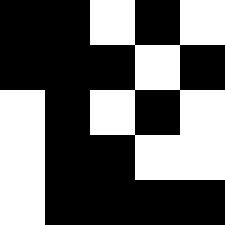[["black", "black", "white", "black", "white"], ["black", "black", "black", "white", "black"], ["white", "black", "white", "black", "white"], ["white", "black", "black", "white", "white"], ["white", "black", "black", "black", "black"]]